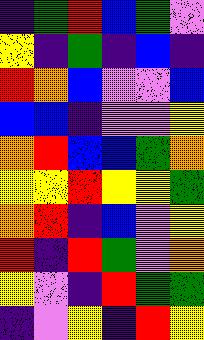[["indigo", "green", "red", "blue", "green", "violet"], ["yellow", "indigo", "green", "indigo", "blue", "indigo"], ["red", "orange", "blue", "violet", "violet", "blue"], ["blue", "blue", "indigo", "violet", "violet", "yellow"], ["orange", "red", "blue", "blue", "green", "orange"], ["yellow", "yellow", "red", "yellow", "yellow", "green"], ["orange", "red", "indigo", "blue", "violet", "yellow"], ["red", "indigo", "red", "green", "violet", "orange"], ["yellow", "violet", "indigo", "red", "green", "green"], ["indigo", "violet", "yellow", "indigo", "red", "yellow"]]